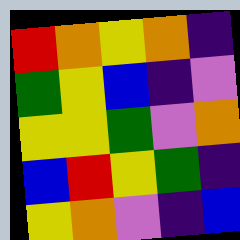[["red", "orange", "yellow", "orange", "indigo"], ["green", "yellow", "blue", "indigo", "violet"], ["yellow", "yellow", "green", "violet", "orange"], ["blue", "red", "yellow", "green", "indigo"], ["yellow", "orange", "violet", "indigo", "blue"]]